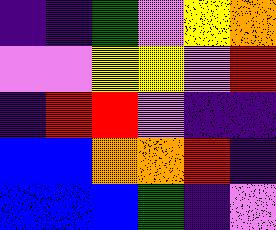[["indigo", "indigo", "green", "violet", "yellow", "orange"], ["violet", "violet", "yellow", "yellow", "violet", "red"], ["indigo", "red", "red", "violet", "indigo", "indigo"], ["blue", "blue", "orange", "orange", "red", "indigo"], ["blue", "blue", "blue", "green", "indigo", "violet"]]